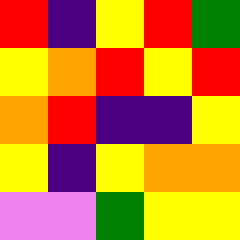[["red", "indigo", "yellow", "red", "green"], ["yellow", "orange", "red", "yellow", "red"], ["orange", "red", "indigo", "indigo", "yellow"], ["yellow", "indigo", "yellow", "orange", "orange"], ["violet", "violet", "green", "yellow", "yellow"]]